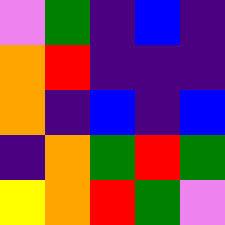[["violet", "green", "indigo", "blue", "indigo"], ["orange", "red", "indigo", "indigo", "indigo"], ["orange", "indigo", "blue", "indigo", "blue"], ["indigo", "orange", "green", "red", "green"], ["yellow", "orange", "red", "green", "violet"]]